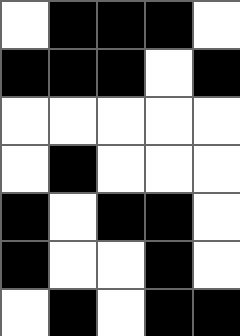[["white", "black", "black", "black", "white"], ["black", "black", "black", "white", "black"], ["white", "white", "white", "white", "white"], ["white", "black", "white", "white", "white"], ["black", "white", "black", "black", "white"], ["black", "white", "white", "black", "white"], ["white", "black", "white", "black", "black"]]